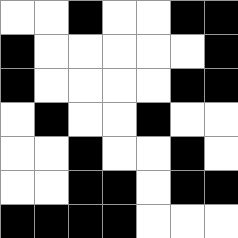[["white", "white", "black", "white", "white", "black", "black"], ["black", "white", "white", "white", "white", "white", "black"], ["black", "white", "white", "white", "white", "black", "black"], ["white", "black", "white", "white", "black", "white", "white"], ["white", "white", "black", "white", "white", "black", "white"], ["white", "white", "black", "black", "white", "black", "black"], ["black", "black", "black", "black", "white", "white", "white"]]